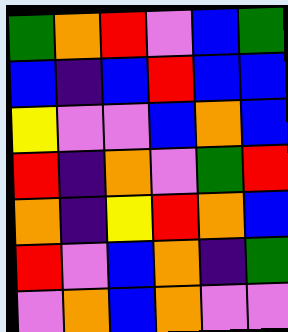[["green", "orange", "red", "violet", "blue", "green"], ["blue", "indigo", "blue", "red", "blue", "blue"], ["yellow", "violet", "violet", "blue", "orange", "blue"], ["red", "indigo", "orange", "violet", "green", "red"], ["orange", "indigo", "yellow", "red", "orange", "blue"], ["red", "violet", "blue", "orange", "indigo", "green"], ["violet", "orange", "blue", "orange", "violet", "violet"]]